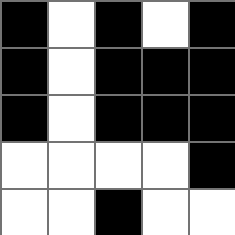[["black", "white", "black", "white", "black"], ["black", "white", "black", "black", "black"], ["black", "white", "black", "black", "black"], ["white", "white", "white", "white", "black"], ["white", "white", "black", "white", "white"]]